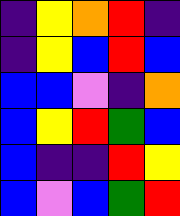[["indigo", "yellow", "orange", "red", "indigo"], ["indigo", "yellow", "blue", "red", "blue"], ["blue", "blue", "violet", "indigo", "orange"], ["blue", "yellow", "red", "green", "blue"], ["blue", "indigo", "indigo", "red", "yellow"], ["blue", "violet", "blue", "green", "red"]]